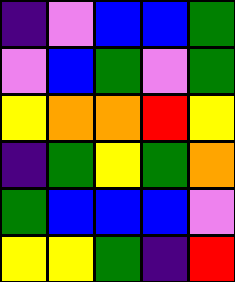[["indigo", "violet", "blue", "blue", "green"], ["violet", "blue", "green", "violet", "green"], ["yellow", "orange", "orange", "red", "yellow"], ["indigo", "green", "yellow", "green", "orange"], ["green", "blue", "blue", "blue", "violet"], ["yellow", "yellow", "green", "indigo", "red"]]